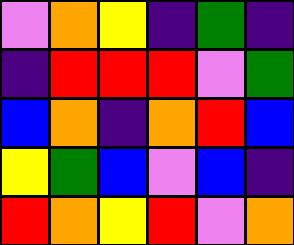[["violet", "orange", "yellow", "indigo", "green", "indigo"], ["indigo", "red", "red", "red", "violet", "green"], ["blue", "orange", "indigo", "orange", "red", "blue"], ["yellow", "green", "blue", "violet", "blue", "indigo"], ["red", "orange", "yellow", "red", "violet", "orange"]]